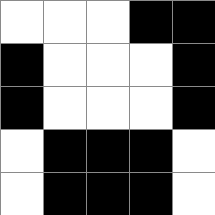[["white", "white", "white", "black", "black"], ["black", "white", "white", "white", "black"], ["black", "white", "white", "white", "black"], ["white", "black", "black", "black", "white"], ["white", "black", "black", "black", "white"]]